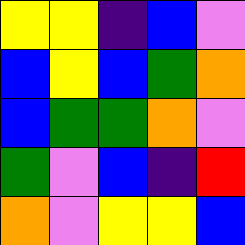[["yellow", "yellow", "indigo", "blue", "violet"], ["blue", "yellow", "blue", "green", "orange"], ["blue", "green", "green", "orange", "violet"], ["green", "violet", "blue", "indigo", "red"], ["orange", "violet", "yellow", "yellow", "blue"]]